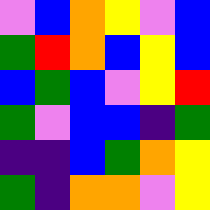[["violet", "blue", "orange", "yellow", "violet", "blue"], ["green", "red", "orange", "blue", "yellow", "blue"], ["blue", "green", "blue", "violet", "yellow", "red"], ["green", "violet", "blue", "blue", "indigo", "green"], ["indigo", "indigo", "blue", "green", "orange", "yellow"], ["green", "indigo", "orange", "orange", "violet", "yellow"]]